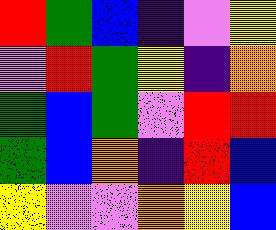[["red", "green", "blue", "indigo", "violet", "yellow"], ["violet", "red", "green", "yellow", "indigo", "orange"], ["green", "blue", "green", "violet", "red", "red"], ["green", "blue", "orange", "indigo", "red", "blue"], ["yellow", "violet", "violet", "orange", "yellow", "blue"]]